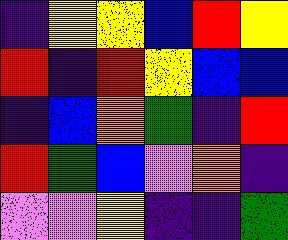[["indigo", "yellow", "yellow", "blue", "red", "yellow"], ["red", "indigo", "red", "yellow", "blue", "blue"], ["indigo", "blue", "orange", "green", "indigo", "red"], ["red", "green", "blue", "violet", "orange", "indigo"], ["violet", "violet", "yellow", "indigo", "indigo", "green"]]